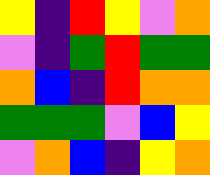[["yellow", "indigo", "red", "yellow", "violet", "orange"], ["violet", "indigo", "green", "red", "green", "green"], ["orange", "blue", "indigo", "red", "orange", "orange"], ["green", "green", "green", "violet", "blue", "yellow"], ["violet", "orange", "blue", "indigo", "yellow", "orange"]]